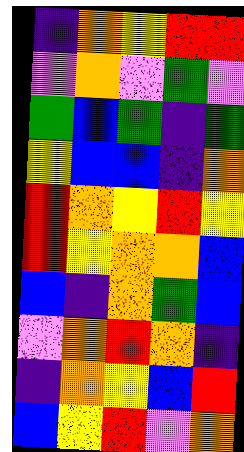[["indigo", "orange", "yellow", "red", "red"], ["violet", "orange", "violet", "green", "violet"], ["green", "blue", "green", "indigo", "green"], ["yellow", "blue", "blue", "indigo", "orange"], ["red", "orange", "yellow", "red", "yellow"], ["red", "yellow", "orange", "orange", "blue"], ["blue", "indigo", "orange", "green", "blue"], ["violet", "orange", "red", "orange", "indigo"], ["indigo", "orange", "yellow", "blue", "red"], ["blue", "yellow", "red", "violet", "orange"]]